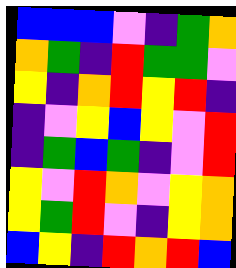[["blue", "blue", "blue", "violet", "indigo", "green", "orange"], ["orange", "green", "indigo", "red", "green", "green", "violet"], ["yellow", "indigo", "orange", "red", "yellow", "red", "indigo"], ["indigo", "violet", "yellow", "blue", "yellow", "violet", "red"], ["indigo", "green", "blue", "green", "indigo", "violet", "red"], ["yellow", "violet", "red", "orange", "violet", "yellow", "orange"], ["yellow", "green", "red", "violet", "indigo", "yellow", "orange"], ["blue", "yellow", "indigo", "red", "orange", "red", "blue"]]